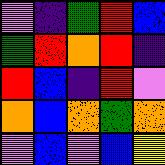[["violet", "indigo", "green", "red", "blue"], ["green", "red", "orange", "red", "indigo"], ["red", "blue", "indigo", "red", "violet"], ["orange", "blue", "orange", "green", "orange"], ["violet", "blue", "violet", "blue", "yellow"]]